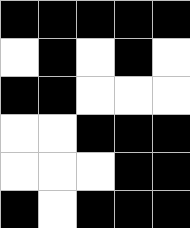[["black", "black", "black", "black", "black"], ["white", "black", "white", "black", "white"], ["black", "black", "white", "white", "white"], ["white", "white", "black", "black", "black"], ["white", "white", "white", "black", "black"], ["black", "white", "black", "black", "black"]]